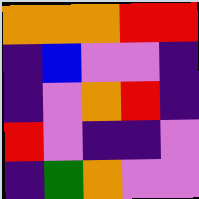[["orange", "orange", "orange", "red", "red"], ["indigo", "blue", "violet", "violet", "indigo"], ["indigo", "violet", "orange", "red", "indigo"], ["red", "violet", "indigo", "indigo", "violet"], ["indigo", "green", "orange", "violet", "violet"]]